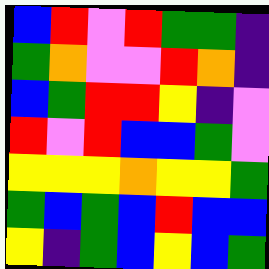[["blue", "red", "violet", "red", "green", "green", "indigo"], ["green", "orange", "violet", "violet", "red", "orange", "indigo"], ["blue", "green", "red", "red", "yellow", "indigo", "violet"], ["red", "violet", "red", "blue", "blue", "green", "violet"], ["yellow", "yellow", "yellow", "orange", "yellow", "yellow", "green"], ["green", "blue", "green", "blue", "red", "blue", "blue"], ["yellow", "indigo", "green", "blue", "yellow", "blue", "green"]]